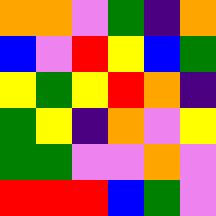[["orange", "orange", "violet", "green", "indigo", "orange"], ["blue", "violet", "red", "yellow", "blue", "green"], ["yellow", "green", "yellow", "red", "orange", "indigo"], ["green", "yellow", "indigo", "orange", "violet", "yellow"], ["green", "green", "violet", "violet", "orange", "violet"], ["red", "red", "red", "blue", "green", "violet"]]